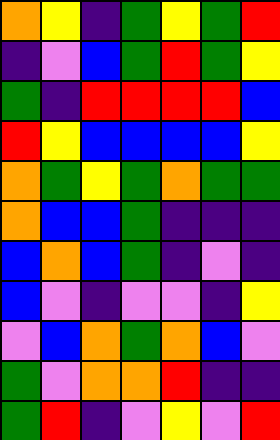[["orange", "yellow", "indigo", "green", "yellow", "green", "red"], ["indigo", "violet", "blue", "green", "red", "green", "yellow"], ["green", "indigo", "red", "red", "red", "red", "blue"], ["red", "yellow", "blue", "blue", "blue", "blue", "yellow"], ["orange", "green", "yellow", "green", "orange", "green", "green"], ["orange", "blue", "blue", "green", "indigo", "indigo", "indigo"], ["blue", "orange", "blue", "green", "indigo", "violet", "indigo"], ["blue", "violet", "indigo", "violet", "violet", "indigo", "yellow"], ["violet", "blue", "orange", "green", "orange", "blue", "violet"], ["green", "violet", "orange", "orange", "red", "indigo", "indigo"], ["green", "red", "indigo", "violet", "yellow", "violet", "red"]]